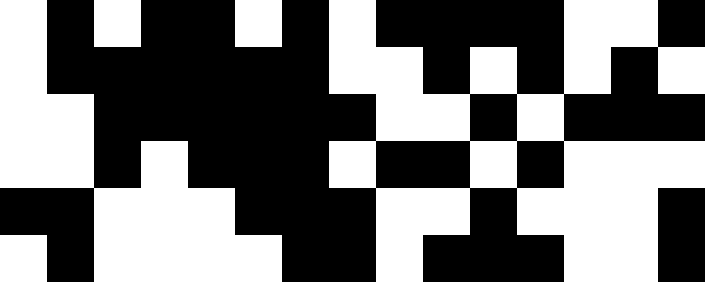[["white", "black", "white", "black", "black", "white", "black", "white", "black", "black", "black", "black", "white", "white", "black"], ["white", "black", "black", "black", "black", "black", "black", "white", "white", "black", "white", "black", "white", "black", "white"], ["white", "white", "black", "black", "black", "black", "black", "black", "white", "white", "black", "white", "black", "black", "black"], ["white", "white", "black", "white", "black", "black", "black", "white", "black", "black", "white", "black", "white", "white", "white"], ["black", "black", "white", "white", "white", "black", "black", "black", "white", "white", "black", "white", "white", "white", "black"], ["white", "black", "white", "white", "white", "white", "black", "black", "white", "black", "black", "black", "white", "white", "black"]]